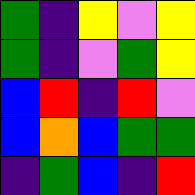[["green", "indigo", "yellow", "violet", "yellow"], ["green", "indigo", "violet", "green", "yellow"], ["blue", "red", "indigo", "red", "violet"], ["blue", "orange", "blue", "green", "green"], ["indigo", "green", "blue", "indigo", "red"]]